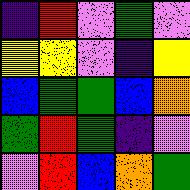[["indigo", "red", "violet", "green", "violet"], ["yellow", "yellow", "violet", "indigo", "yellow"], ["blue", "green", "green", "blue", "orange"], ["green", "red", "green", "indigo", "violet"], ["violet", "red", "blue", "orange", "green"]]